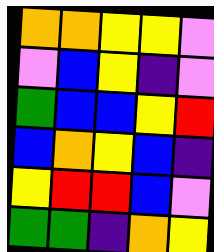[["orange", "orange", "yellow", "yellow", "violet"], ["violet", "blue", "yellow", "indigo", "violet"], ["green", "blue", "blue", "yellow", "red"], ["blue", "orange", "yellow", "blue", "indigo"], ["yellow", "red", "red", "blue", "violet"], ["green", "green", "indigo", "orange", "yellow"]]